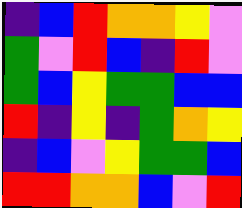[["indigo", "blue", "red", "orange", "orange", "yellow", "violet"], ["green", "violet", "red", "blue", "indigo", "red", "violet"], ["green", "blue", "yellow", "green", "green", "blue", "blue"], ["red", "indigo", "yellow", "indigo", "green", "orange", "yellow"], ["indigo", "blue", "violet", "yellow", "green", "green", "blue"], ["red", "red", "orange", "orange", "blue", "violet", "red"]]